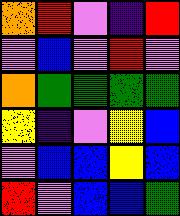[["orange", "red", "violet", "indigo", "red"], ["violet", "blue", "violet", "red", "violet"], ["orange", "green", "green", "green", "green"], ["yellow", "indigo", "violet", "yellow", "blue"], ["violet", "blue", "blue", "yellow", "blue"], ["red", "violet", "blue", "blue", "green"]]